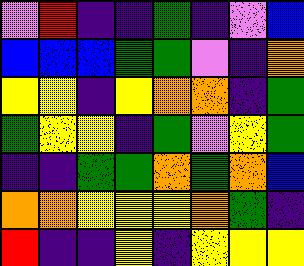[["violet", "red", "indigo", "indigo", "green", "indigo", "violet", "blue"], ["blue", "blue", "blue", "green", "green", "violet", "indigo", "orange"], ["yellow", "yellow", "indigo", "yellow", "orange", "orange", "indigo", "green"], ["green", "yellow", "yellow", "indigo", "green", "violet", "yellow", "green"], ["indigo", "indigo", "green", "green", "orange", "green", "orange", "blue"], ["orange", "orange", "yellow", "yellow", "yellow", "orange", "green", "indigo"], ["red", "indigo", "indigo", "yellow", "indigo", "yellow", "yellow", "yellow"]]